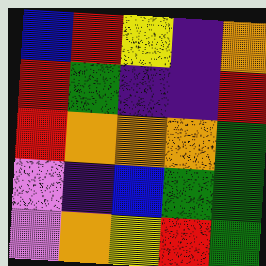[["blue", "red", "yellow", "indigo", "orange"], ["red", "green", "indigo", "indigo", "red"], ["red", "orange", "orange", "orange", "green"], ["violet", "indigo", "blue", "green", "green"], ["violet", "orange", "yellow", "red", "green"]]